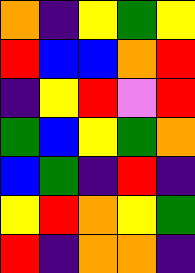[["orange", "indigo", "yellow", "green", "yellow"], ["red", "blue", "blue", "orange", "red"], ["indigo", "yellow", "red", "violet", "red"], ["green", "blue", "yellow", "green", "orange"], ["blue", "green", "indigo", "red", "indigo"], ["yellow", "red", "orange", "yellow", "green"], ["red", "indigo", "orange", "orange", "indigo"]]